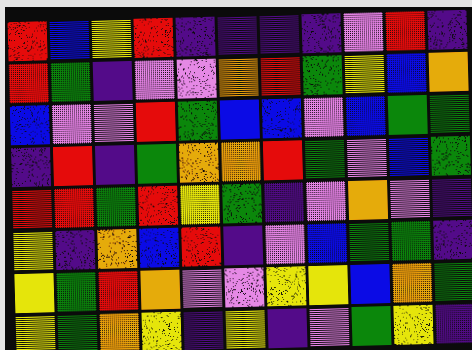[["red", "blue", "yellow", "red", "indigo", "indigo", "indigo", "indigo", "violet", "red", "indigo"], ["red", "green", "indigo", "violet", "violet", "orange", "red", "green", "yellow", "blue", "orange"], ["blue", "violet", "violet", "red", "green", "blue", "blue", "violet", "blue", "green", "green"], ["indigo", "red", "indigo", "green", "orange", "orange", "red", "green", "violet", "blue", "green"], ["red", "red", "green", "red", "yellow", "green", "indigo", "violet", "orange", "violet", "indigo"], ["yellow", "indigo", "orange", "blue", "red", "indigo", "violet", "blue", "green", "green", "indigo"], ["yellow", "green", "red", "orange", "violet", "violet", "yellow", "yellow", "blue", "orange", "green"], ["yellow", "green", "orange", "yellow", "indigo", "yellow", "indigo", "violet", "green", "yellow", "indigo"]]